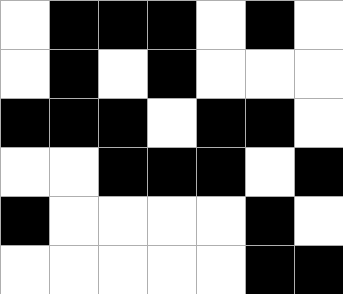[["white", "black", "black", "black", "white", "black", "white"], ["white", "black", "white", "black", "white", "white", "white"], ["black", "black", "black", "white", "black", "black", "white"], ["white", "white", "black", "black", "black", "white", "black"], ["black", "white", "white", "white", "white", "black", "white"], ["white", "white", "white", "white", "white", "black", "black"]]